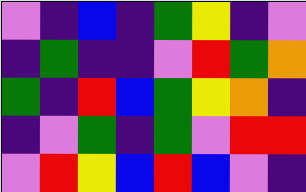[["violet", "indigo", "blue", "indigo", "green", "yellow", "indigo", "violet"], ["indigo", "green", "indigo", "indigo", "violet", "red", "green", "orange"], ["green", "indigo", "red", "blue", "green", "yellow", "orange", "indigo"], ["indigo", "violet", "green", "indigo", "green", "violet", "red", "red"], ["violet", "red", "yellow", "blue", "red", "blue", "violet", "indigo"]]